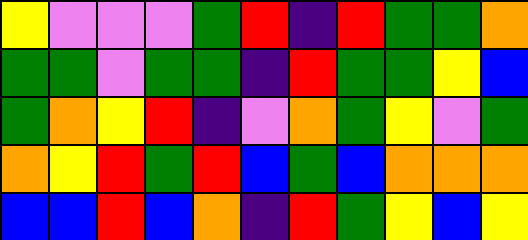[["yellow", "violet", "violet", "violet", "green", "red", "indigo", "red", "green", "green", "orange"], ["green", "green", "violet", "green", "green", "indigo", "red", "green", "green", "yellow", "blue"], ["green", "orange", "yellow", "red", "indigo", "violet", "orange", "green", "yellow", "violet", "green"], ["orange", "yellow", "red", "green", "red", "blue", "green", "blue", "orange", "orange", "orange"], ["blue", "blue", "red", "blue", "orange", "indigo", "red", "green", "yellow", "blue", "yellow"]]